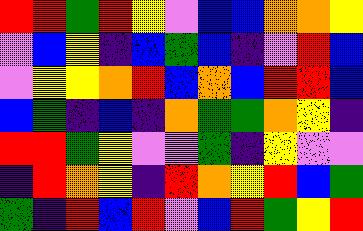[["red", "red", "green", "red", "yellow", "violet", "blue", "blue", "orange", "orange", "yellow"], ["violet", "blue", "yellow", "indigo", "blue", "green", "blue", "indigo", "violet", "red", "blue"], ["violet", "yellow", "yellow", "orange", "red", "blue", "orange", "blue", "red", "red", "blue"], ["blue", "green", "indigo", "blue", "indigo", "orange", "green", "green", "orange", "yellow", "indigo"], ["red", "red", "green", "yellow", "violet", "violet", "green", "indigo", "yellow", "violet", "violet"], ["indigo", "red", "orange", "yellow", "indigo", "red", "orange", "yellow", "red", "blue", "green"], ["green", "indigo", "red", "blue", "red", "violet", "blue", "red", "green", "yellow", "red"]]